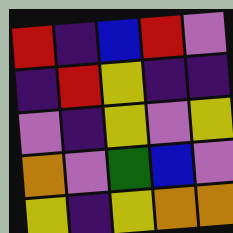[["red", "indigo", "blue", "red", "violet"], ["indigo", "red", "yellow", "indigo", "indigo"], ["violet", "indigo", "yellow", "violet", "yellow"], ["orange", "violet", "green", "blue", "violet"], ["yellow", "indigo", "yellow", "orange", "orange"]]